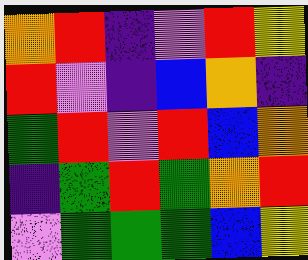[["orange", "red", "indigo", "violet", "red", "yellow"], ["red", "violet", "indigo", "blue", "orange", "indigo"], ["green", "red", "violet", "red", "blue", "orange"], ["indigo", "green", "red", "green", "orange", "red"], ["violet", "green", "green", "green", "blue", "yellow"]]